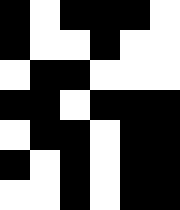[["black", "white", "black", "black", "black", "white"], ["black", "white", "white", "black", "white", "white"], ["white", "black", "black", "white", "white", "white"], ["black", "black", "white", "black", "black", "black"], ["white", "black", "black", "white", "black", "black"], ["black", "white", "black", "white", "black", "black"], ["white", "white", "black", "white", "black", "black"]]